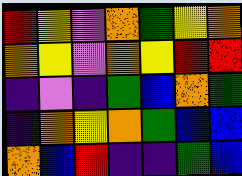[["red", "yellow", "violet", "orange", "green", "yellow", "orange"], ["orange", "yellow", "violet", "orange", "yellow", "red", "red"], ["indigo", "violet", "indigo", "green", "blue", "orange", "green"], ["indigo", "orange", "yellow", "orange", "green", "blue", "blue"], ["orange", "blue", "red", "indigo", "indigo", "green", "blue"]]